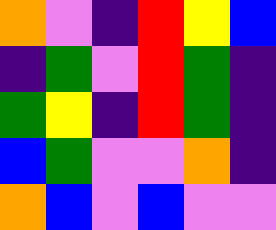[["orange", "violet", "indigo", "red", "yellow", "blue"], ["indigo", "green", "violet", "red", "green", "indigo"], ["green", "yellow", "indigo", "red", "green", "indigo"], ["blue", "green", "violet", "violet", "orange", "indigo"], ["orange", "blue", "violet", "blue", "violet", "violet"]]